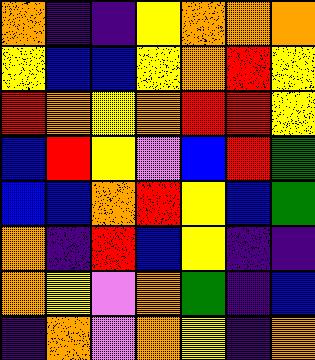[["orange", "indigo", "indigo", "yellow", "orange", "orange", "orange"], ["yellow", "blue", "blue", "yellow", "orange", "red", "yellow"], ["red", "orange", "yellow", "orange", "red", "red", "yellow"], ["blue", "red", "yellow", "violet", "blue", "red", "green"], ["blue", "blue", "orange", "red", "yellow", "blue", "green"], ["orange", "indigo", "red", "blue", "yellow", "indigo", "indigo"], ["orange", "yellow", "violet", "orange", "green", "indigo", "blue"], ["indigo", "orange", "violet", "orange", "yellow", "indigo", "orange"]]